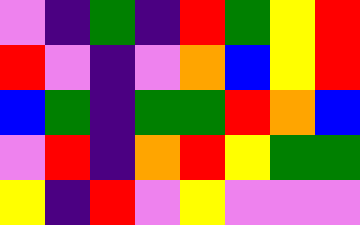[["violet", "indigo", "green", "indigo", "red", "green", "yellow", "red"], ["red", "violet", "indigo", "violet", "orange", "blue", "yellow", "red"], ["blue", "green", "indigo", "green", "green", "red", "orange", "blue"], ["violet", "red", "indigo", "orange", "red", "yellow", "green", "green"], ["yellow", "indigo", "red", "violet", "yellow", "violet", "violet", "violet"]]